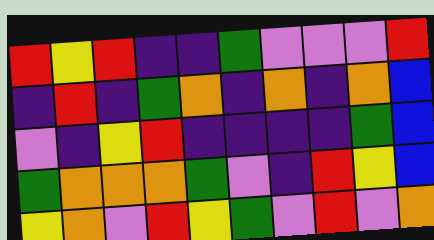[["red", "yellow", "red", "indigo", "indigo", "green", "violet", "violet", "violet", "red"], ["indigo", "red", "indigo", "green", "orange", "indigo", "orange", "indigo", "orange", "blue"], ["violet", "indigo", "yellow", "red", "indigo", "indigo", "indigo", "indigo", "green", "blue"], ["green", "orange", "orange", "orange", "green", "violet", "indigo", "red", "yellow", "blue"], ["yellow", "orange", "violet", "red", "yellow", "green", "violet", "red", "violet", "orange"]]